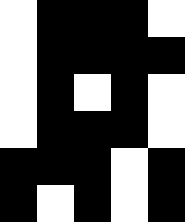[["white", "black", "black", "black", "white"], ["white", "black", "black", "black", "black"], ["white", "black", "white", "black", "white"], ["white", "black", "black", "black", "white"], ["black", "black", "black", "white", "black"], ["black", "white", "black", "white", "black"]]